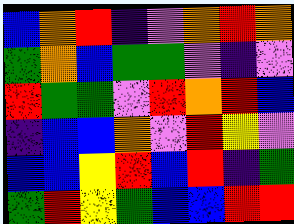[["blue", "orange", "red", "indigo", "violet", "orange", "red", "orange"], ["green", "orange", "blue", "green", "green", "violet", "indigo", "violet"], ["red", "green", "green", "violet", "red", "orange", "red", "blue"], ["indigo", "blue", "blue", "orange", "violet", "red", "yellow", "violet"], ["blue", "blue", "yellow", "red", "blue", "red", "indigo", "green"], ["green", "red", "yellow", "green", "blue", "blue", "red", "red"]]